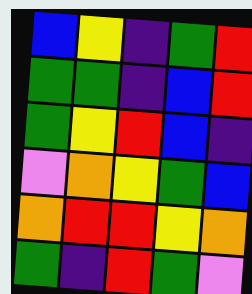[["blue", "yellow", "indigo", "green", "red"], ["green", "green", "indigo", "blue", "red"], ["green", "yellow", "red", "blue", "indigo"], ["violet", "orange", "yellow", "green", "blue"], ["orange", "red", "red", "yellow", "orange"], ["green", "indigo", "red", "green", "violet"]]